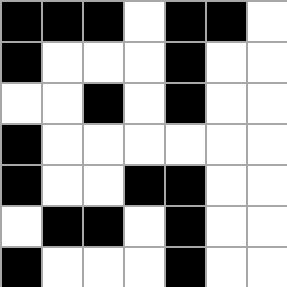[["black", "black", "black", "white", "black", "black", "white"], ["black", "white", "white", "white", "black", "white", "white"], ["white", "white", "black", "white", "black", "white", "white"], ["black", "white", "white", "white", "white", "white", "white"], ["black", "white", "white", "black", "black", "white", "white"], ["white", "black", "black", "white", "black", "white", "white"], ["black", "white", "white", "white", "black", "white", "white"]]